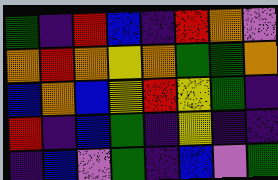[["green", "indigo", "red", "blue", "indigo", "red", "orange", "violet"], ["orange", "red", "orange", "yellow", "orange", "green", "green", "orange"], ["blue", "orange", "blue", "yellow", "red", "yellow", "green", "indigo"], ["red", "indigo", "blue", "green", "indigo", "yellow", "indigo", "indigo"], ["indigo", "blue", "violet", "green", "indigo", "blue", "violet", "green"]]